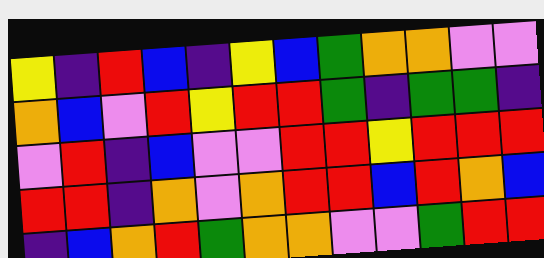[["yellow", "indigo", "red", "blue", "indigo", "yellow", "blue", "green", "orange", "orange", "violet", "violet"], ["orange", "blue", "violet", "red", "yellow", "red", "red", "green", "indigo", "green", "green", "indigo"], ["violet", "red", "indigo", "blue", "violet", "violet", "red", "red", "yellow", "red", "red", "red"], ["red", "red", "indigo", "orange", "violet", "orange", "red", "red", "blue", "red", "orange", "blue"], ["indigo", "blue", "orange", "red", "green", "orange", "orange", "violet", "violet", "green", "red", "red"]]